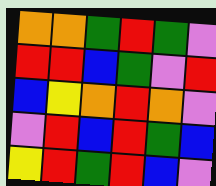[["orange", "orange", "green", "red", "green", "violet"], ["red", "red", "blue", "green", "violet", "red"], ["blue", "yellow", "orange", "red", "orange", "violet"], ["violet", "red", "blue", "red", "green", "blue"], ["yellow", "red", "green", "red", "blue", "violet"]]